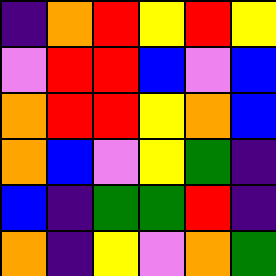[["indigo", "orange", "red", "yellow", "red", "yellow"], ["violet", "red", "red", "blue", "violet", "blue"], ["orange", "red", "red", "yellow", "orange", "blue"], ["orange", "blue", "violet", "yellow", "green", "indigo"], ["blue", "indigo", "green", "green", "red", "indigo"], ["orange", "indigo", "yellow", "violet", "orange", "green"]]